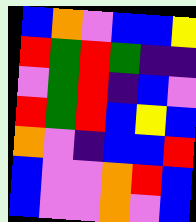[["blue", "orange", "violet", "blue", "blue", "yellow"], ["red", "green", "red", "green", "indigo", "indigo"], ["violet", "green", "red", "indigo", "blue", "violet"], ["red", "green", "red", "blue", "yellow", "blue"], ["orange", "violet", "indigo", "blue", "blue", "red"], ["blue", "violet", "violet", "orange", "red", "blue"], ["blue", "violet", "violet", "orange", "violet", "blue"]]